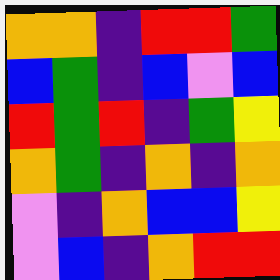[["orange", "orange", "indigo", "red", "red", "green"], ["blue", "green", "indigo", "blue", "violet", "blue"], ["red", "green", "red", "indigo", "green", "yellow"], ["orange", "green", "indigo", "orange", "indigo", "orange"], ["violet", "indigo", "orange", "blue", "blue", "yellow"], ["violet", "blue", "indigo", "orange", "red", "red"]]